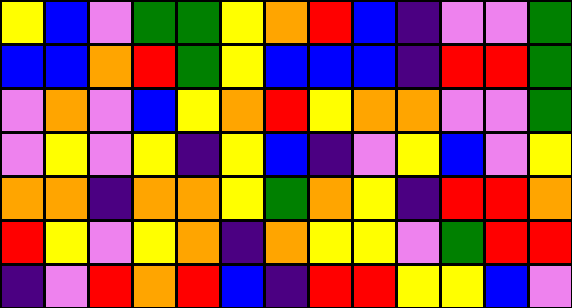[["yellow", "blue", "violet", "green", "green", "yellow", "orange", "red", "blue", "indigo", "violet", "violet", "green"], ["blue", "blue", "orange", "red", "green", "yellow", "blue", "blue", "blue", "indigo", "red", "red", "green"], ["violet", "orange", "violet", "blue", "yellow", "orange", "red", "yellow", "orange", "orange", "violet", "violet", "green"], ["violet", "yellow", "violet", "yellow", "indigo", "yellow", "blue", "indigo", "violet", "yellow", "blue", "violet", "yellow"], ["orange", "orange", "indigo", "orange", "orange", "yellow", "green", "orange", "yellow", "indigo", "red", "red", "orange"], ["red", "yellow", "violet", "yellow", "orange", "indigo", "orange", "yellow", "yellow", "violet", "green", "red", "red"], ["indigo", "violet", "red", "orange", "red", "blue", "indigo", "red", "red", "yellow", "yellow", "blue", "violet"]]